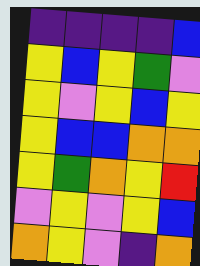[["indigo", "indigo", "indigo", "indigo", "blue"], ["yellow", "blue", "yellow", "green", "violet"], ["yellow", "violet", "yellow", "blue", "yellow"], ["yellow", "blue", "blue", "orange", "orange"], ["yellow", "green", "orange", "yellow", "red"], ["violet", "yellow", "violet", "yellow", "blue"], ["orange", "yellow", "violet", "indigo", "orange"]]